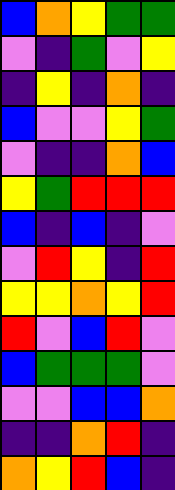[["blue", "orange", "yellow", "green", "green"], ["violet", "indigo", "green", "violet", "yellow"], ["indigo", "yellow", "indigo", "orange", "indigo"], ["blue", "violet", "violet", "yellow", "green"], ["violet", "indigo", "indigo", "orange", "blue"], ["yellow", "green", "red", "red", "red"], ["blue", "indigo", "blue", "indigo", "violet"], ["violet", "red", "yellow", "indigo", "red"], ["yellow", "yellow", "orange", "yellow", "red"], ["red", "violet", "blue", "red", "violet"], ["blue", "green", "green", "green", "violet"], ["violet", "violet", "blue", "blue", "orange"], ["indigo", "indigo", "orange", "red", "indigo"], ["orange", "yellow", "red", "blue", "indigo"]]